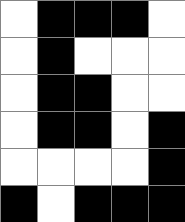[["white", "black", "black", "black", "white"], ["white", "black", "white", "white", "white"], ["white", "black", "black", "white", "white"], ["white", "black", "black", "white", "black"], ["white", "white", "white", "white", "black"], ["black", "white", "black", "black", "black"]]